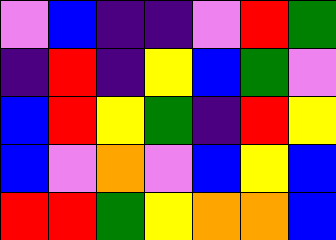[["violet", "blue", "indigo", "indigo", "violet", "red", "green"], ["indigo", "red", "indigo", "yellow", "blue", "green", "violet"], ["blue", "red", "yellow", "green", "indigo", "red", "yellow"], ["blue", "violet", "orange", "violet", "blue", "yellow", "blue"], ["red", "red", "green", "yellow", "orange", "orange", "blue"]]